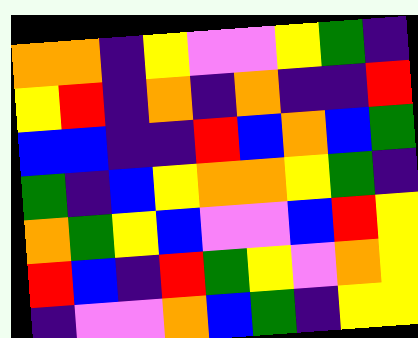[["orange", "orange", "indigo", "yellow", "violet", "violet", "yellow", "green", "indigo"], ["yellow", "red", "indigo", "orange", "indigo", "orange", "indigo", "indigo", "red"], ["blue", "blue", "indigo", "indigo", "red", "blue", "orange", "blue", "green"], ["green", "indigo", "blue", "yellow", "orange", "orange", "yellow", "green", "indigo"], ["orange", "green", "yellow", "blue", "violet", "violet", "blue", "red", "yellow"], ["red", "blue", "indigo", "red", "green", "yellow", "violet", "orange", "yellow"], ["indigo", "violet", "violet", "orange", "blue", "green", "indigo", "yellow", "yellow"]]